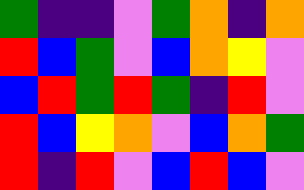[["green", "indigo", "indigo", "violet", "green", "orange", "indigo", "orange"], ["red", "blue", "green", "violet", "blue", "orange", "yellow", "violet"], ["blue", "red", "green", "red", "green", "indigo", "red", "violet"], ["red", "blue", "yellow", "orange", "violet", "blue", "orange", "green"], ["red", "indigo", "red", "violet", "blue", "red", "blue", "violet"]]